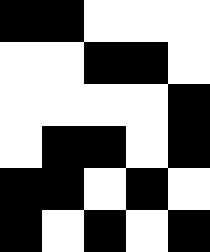[["black", "black", "white", "white", "white"], ["white", "white", "black", "black", "white"], ["white", "white", "white", "white", "black"], ["white", "black", "black", "white", "black"], ["black", "black", "white", "black", "white"], ["black", "white", "black", "white", "black"]]